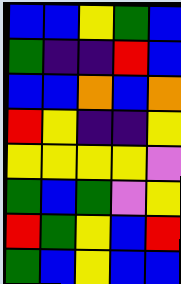[["blue", "blue", "yellow", "green", "blue"], ["green", "indigo", "indigo", "red", "blue"], ["blue", "blue", "orange", "blue", "orange"], ["red", "yellow", "indigo", "indigo", "yellow"], ["yellow", "yellow", "yellow", "yellow", "violet"], ["green", "blue", "green", "violet", "yellow"], ["red", "green", "yellow", "blue", "red"], ["green", "blue", "yellow", "blue", "blue"]]